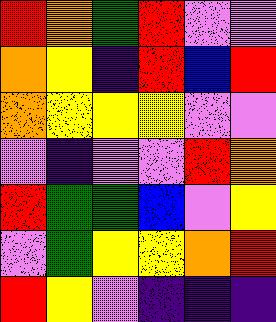[["red", "orange", "green", "red", "violet", "violet"], ["orange", "yellow", "indigo", "red", "blue", "red"], ["orange", "yellow", "yellow", "yellow", "violet", "violet"], ["violet", "indigo", "violet", "violet", "red", "orange"], ["red", "green", "green", "blue", "violet", "yellow"], ["violet", "green", "yellow", "yellow", "orange", "red"], ["red", "yellow", "violet", "indigo", "indigo", "indigo"]]